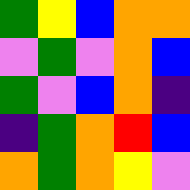[["green", "yellow", "blue", "orange", "orange"], ["violet", "green", "violet", "orange", "blue"], ["green", "violet", "blue", "orange", "indigo"], ["indigo", "green", "orange", "red", "blue"], ["orange", "green", "orange", "yellow", "violet"]]